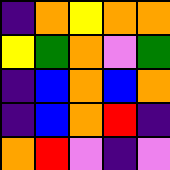[["indigo", "orange", "yellow", "orange", "orange"], ["yellow", "green", "orange", "violet", "green"], ["indigo", "blue", "orange", "blue", "orange"], ["indigo", "blue", "orange", "red", "indigo"], ["orange", "red", "violet", "indigo", "violet"]]